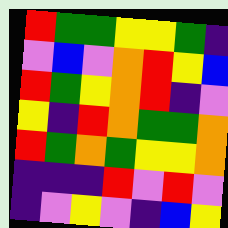[["red", "green", "green", "yellow", "yellow", "green", "indigo"], ["violet", "blue", "violet", "orange", "red", "yellow", "blue"], ["red", "green", "yellow", "orange", "red", "indigo", "violet"], ["yellow", "indigo", "red", "orange", "green", "green", "orange"], ["red", "green", "orange", "green", "yellow", "yellow", "orange"], ["indigo", "indigo", "indigo", "red", "violet", "red", "violet"], ["indigo", "violet", "yellow", "violet", "indigo", "blue", "yellow"]]